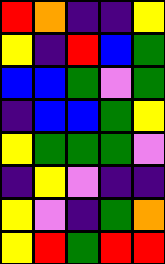[["red", "orange", "indigo", "indigo", "yellow"], ["yellow", "indigo", "red", "blue", "green"], ["blue", "blue", "green", "violet", "green"], ["indigo", "blue", "blue", "green", "yellow"], ["yellow", "green", "green", "green", "violet"], ["indigo", "yellow", "violet", "indigo", "indigo"], ["yellow", "violet", "indigo", "green", "orange"], ["yellow", "red", "green", "red", "red"]]